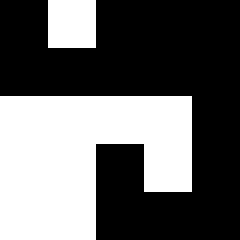[["black", "white", "black", "black", "black"], ["black", "black", "black", "black", "black"], ["white", "white", "white", "white", "black"], ["white", "white", "black", "white", "black"], ["white", "white", "black", "black", "black"]]